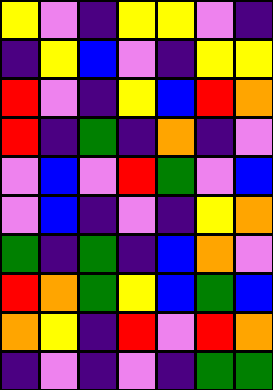[["yellow", "violet", "indigo", "yellow", "yellow", "violet", "indigo"], ["indigo", "yellow", "blue", "violet", "indigo", "yellow", "yellow"], ["red", "violet", "indigo", "yellow", "blue", "red", "orange"], ["red", "indigo", "green", "indigo", "orange", "indigo", "violet"], ["violet", "blue", "violet", "red", "green", "violet", "blue"], ["violet", "blue", "indigo", "violet", "indigo", "yellow", "orange"], ["green", "indigo", "green", "indigo", "blue", "orange", "violet"], ["red", "orange", "green", "yellow", "blue", "green", "blue"], ["orange", "yellow", "indigo", "red", "violet", "red", "orange"], ["indigo", "violet", "indigo", "violet", "indigo", "green", "green"]]